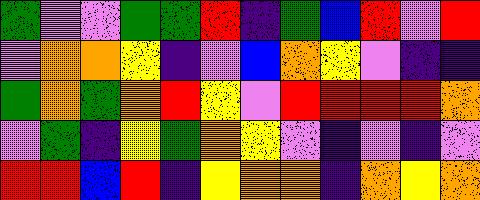[["green", "violet", "violet", "green", "green", "red", "indigo", "green", "blue", "red", "violet", "red"], ["violet", "orange", "orange", "yellow", "indigo", "violet", "blue", "orange", "yellow", "violet", "indigo", "indigo"], ["green", "orange", "green", "orange", "red", "yellow", "violet", "red", "red", "red", "red", "orange"], ["violet", "green", "indigo", "yellow", "green", "orange", "yellow", "violet", "indigo", "violet", "indigo", "violet"], ["red", "red", "blue", "red", "indigo", "yellow", "orange", "orange", "indigo", "orange", "yellow", "orange"]]